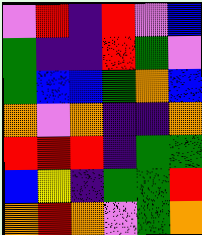[["violet", "red", "indigo", "red", "violet", "blue"], ["green", "indigo", "indigo", "red", "green", "violet"], ["green", "blue", "blue", "green", "orange", "blue"], ["orange", "violet", "orange", "indigo", "indigo", "orange"], ["red", "red", "red", "indigo", "green", "green"], ["blue", "yellow", "indigo", "green", "green", "red"], ["orange", "red", "orange", "violet", "green", "orange"]]